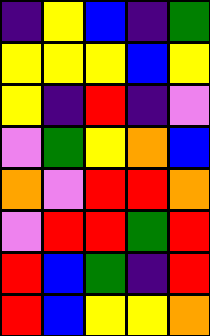[["indigo", "yellow", "blue", "indigo", "green"], ["yellow", "yellow", "yellow", "blue", "yellow"], ["yellow", "indigo", "red", "indigo", "violet"], ["violet", "green", "yellow", "orange", "blue"], ["orange", "violet", "red", "red", "orange"], ["violet", "red", "red", "green", "red"], ["red", "blue", "green", "indigo", "red"], ["red", "blue", "yellow", "yellow", "orange"]]